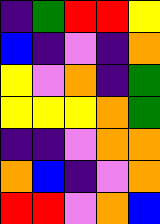[["indigo", "green", "red", "red", "yellow"], ["blue", "indigo", "violet", "indigo", "orange"], ["yellow", "violet", "orange", "indigo", "green"], ["yellow", "yellow", "yellow", "orange", "green"], ["indigo", "indigo", "violet", "orange", "orange"], ["orange", "blue", "indigo", "violet", "orange"], ["red", "red", "violet", "orange", "blue"]]